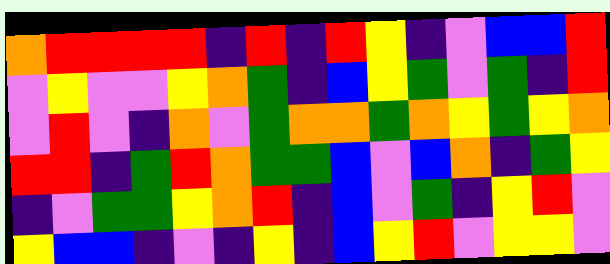[["orange", "red", "red", "red", "red", "indigo", "red", "indigo", "red", "yellow", "indigo", "violet", "blue", "blue", "red"], ["violet", "yellow", "violet", "violet", "yellow", "orange", "green", "indigo", "blue", "yellow", "green", "violet", "green", "indigo", "red"], ["violet", "red", "violet", "indigo", "orange", "violet", "green", "orange", "orange", "green", "orange", "yellow", "green", "yellow", "orange"], ["red", "red", "indigo", "green", "red", "orange", "green", "green", "blue", "violet", "blue", "orange", "indigo", "green", "yellow"], ["indigo", "violet", "green", "green", "yellow", "orange", "red", "indigo", "blue", "violet", "green", "indigo", "yellow", "red", "violet"], ["yellow", "blue", "blue", "indigo", "violet", "indigo", "yellow", "indigo", "blue", "yellow", "red", "violet", "yellow", "yellow", "violet"]]